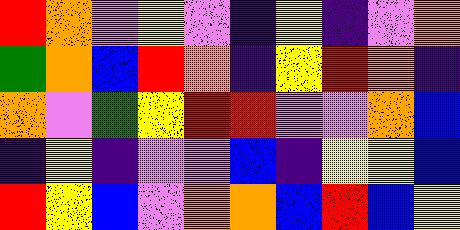[["red", "orange", "violet", "yellow", "violet", "indigo", "yellow", "indigo", "violet", "orange"], ["green", "orange", "blue", "red", "orange", "indigo", "yellow", "red", "orange", "indigo"], ["orange", "violet", "green", "yellow", "red", "red", "violet", "violet", "orange", "blue"], ["indigo", "yellow", "indigo", "violet", "violet", "blue", "indigo", "yellow", "yellow", "blue"], ["red", "yellow", "blue", "violet", "orange", "orange", "blue", "red", "blue", "yellow"]]